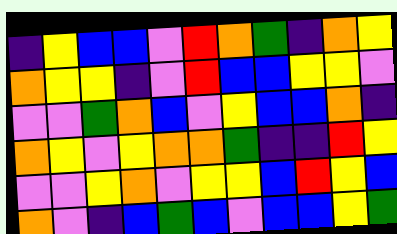[["indigo", "yellow", "blue", "blue", "violet", "red", "orange", "green", "indigo", "orange", "yellow"], ["orange", "yellow", "yellow", "indigo", "violet", "red", "blue", "blue", "yellow", "yellow", "violet"], ["violet", "violet", "green", "orange", "blue", "violet", "yellow", "blue", "blue", "orange", "indigo"], ["orange", "yellow", "violet", "yellow", "orange", "orange", "green", "indigo", "indigo", "red", "yellow"], ["violet", "violet", "yellow", "orange", "violet", "yellow", "yellow", "blue", "red", "yellow", "blue"], ["orange", "violet", "indigo", "blue", "green", "blue", "violet", "blue", "blue", "yellow", "green"]]